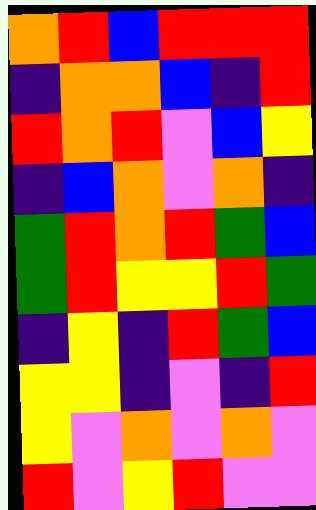[["orange", "red", "blue", "red", "red", "red"], ["indigo", "orange", "orange", "blue", "indigo", "red"], ["red", "orange", "red", "violet", "blue", "yellow"], ["indigo", "blue", "orange", "violet", "orange", "indigo"], ["green", "red", "orange", "red", "green", "blue"], ["green", "red", "yellow", "yellow", "red", "green"], ["indigo", "yellow", "indigo", "red", "green", "blue"], ["yellow", "yellow", "indigo", "violet", "indigo", "red"], ["yellow", "violet", "orange", "violet", "orange", "violet"], ["red", "violet", "yellow", "red", "violet", "violet"]]